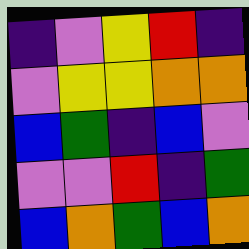[["indigo", "violet", "yellow", "red", "indigo"], ["violet", "yellow", "yellow", "orange", "orange"], ["blue", "green", "indigo", "blue", "violet"], ["violet", "violet", "red", "indigo", "green"], ["blue", "orange", "green", "blue", "orange"]]